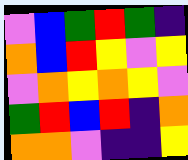[["violet", "blue", "green", "red", "green", "indigo"], ["orange", "blue", "red", "yellow", "violet", "yellow"], ["violet", "orange", "yellow", "orange", "yellow", "violet"], ["green", "red", "blue", "red", "indigo", "orange"], ["orange", "orange", "violet", "indigo", "indigo", "yellow"]]